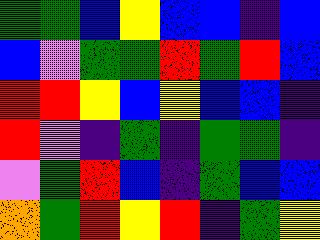[["green", "green", "blue", "yellow", "blue", "blue", "indigo", "blue"], ["blue", "violet", "green", "green", "red", "green", "red", "blue"], ["red", "red", "yellow", "blue", "yellow", "blue", "blue", "indigo"], ["red", "violet", "indigo", "green", "indigo", "green", "green", "indigo"], ["violet", "green", "red", "blue", "indigo", "green", "blue", "blue"], ["orange", "green", "red", "yellow", "red", "indigo", "green", "yellow"]]